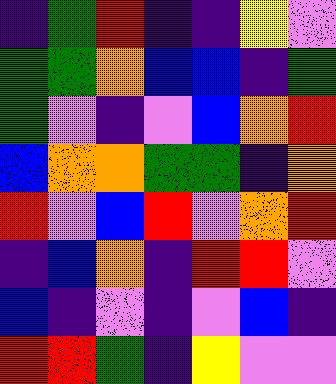[["indigo", "green", "red", "indigo", "indigo", "yellow", "violet"], ["green", "green", "orange", "blue", "blue", "indigo", "green"], ["green", "violet", "indigo", "violet", "blue", "orange", "red"], ["blue", "orange", "orange", "green", "green", "indigo", "orange"], ["red", "violet", "blue", "red", "violet", "orange", "red"], ["indigo", "blue", "orange", "indigo", "red", "red", "violet"], ["blue", "indigo", "violet", "indigo", "violet", "blue", "indigo"], ["red", "red", "green", "indigo", "yellow", "violet", "violet"]]